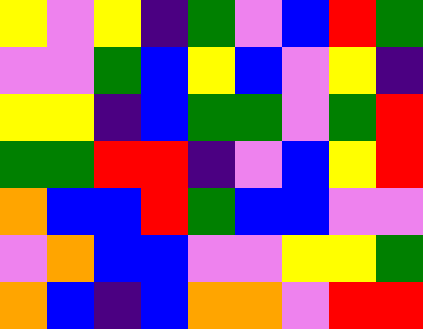[["yellow", "violet", "yellow", "indigo", "green", "violet", "blue", "red", "green"], ["violet", "violet", "green", "blue", "yellow", "blue", "violet", "yellow", "indigo"], ["yellow", "yellow", "indigo", "blue", "green", "green", "violet", "green", "red"], ["green", "green", "red", "red", "indigo", "violet", "blue", "yellow", "red"], ["orange", "blue", "blue", "red", "green", "blue", "blue", "violet", "violet"], ["violet", "orange", "blue", "blue", "violet", "violet", "yellow", "yellow", "green"], ["orange", "blue", "indigo", "blue", "orange", "orange", "violet", "red", "red"]]